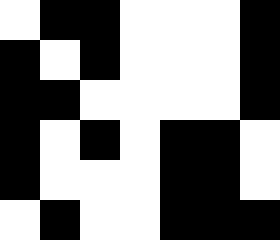[["white", "black", "black", "white", "white", "white", "black"], ["black", "white", "black", "white", "white", "white", "black"], ["black", "black", "white", "white", "white", "white", "black"], ["black", "white", "black", "white", "black", "black", "white"], ["black", "white", "white", "white", "black", "black", "white"], ["white", "black", "white", "white", "black", "black", "black"]]